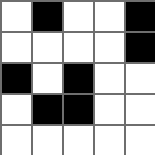[["white", "black", "white", "white", "black"], ["white", "white", "white", "white", "black"], ["black", "white", "black", "white", "white"], ["white", "black", "black", "white", "white"], ["white", "white", "white", "white", "white"]]